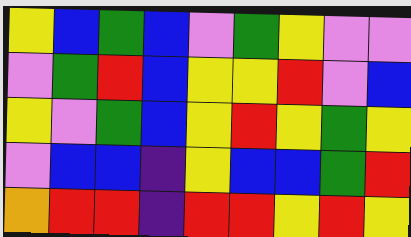[["yellow", "blue", "green", "blue", "violet", "green", "yellow", "violet", "violet"], ["violet", "green", "red", "blue", "yellow", "yellow", "red", "violet", "blue"], ["yellow", "violet", "green", "blue", "yellow", "red", "yellow", "green", "yellow"], ["violet", "blue", "blue", "indigo", "yellow", "blue", "blue", "green", "red"], ["orange", "red", "red", "indigo", "red", "red", "yellow", "red", "yellow"]]